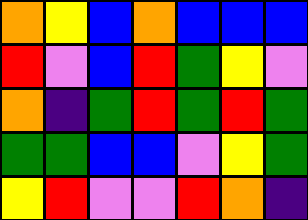[["orange", "yellow", "blue", "orange", "blue", "blue", "blue"], ["red", "violet", "blue", "red", "green", "yellow", "violet"], ["orange", "indigo", "green", "red", "green", "red", "green"], ["green", "green", "blue", "blue", "violet", "yellow", "green"], ["yellow", "red", "violet", "violet", "red", "orange", "indigo"]]